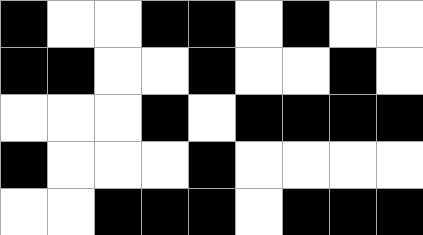[["black", "white", "white", "black", "black", "white", "black", "white", "white"], ["black", "black", "white", "white", "black", "white", "white", "black", "white"], ["white", "white", "white", "black", "white", "black", "black", "black", "black"], ["black", "white", "white", "white", "black", "white", "white", "white", "white"], ["white", "white", "black", "black", "black", "white", "black", "black", "black"]]